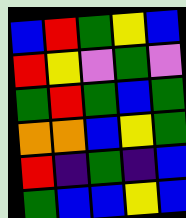[["blue", "red", "green", "yellow", "blue"], ["red", "yellow", "violet", "green", "violet"], ["green", "red", "green", "blue", "green"], ["orange", "orange", "blue", "yellow", "green"], ["red", "indigo", "green", "indigo", "blue"], ["green", "blue", "blue", "yellow", "blue"]]